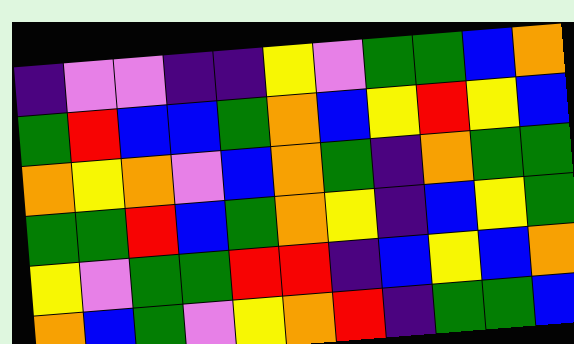[["indigo", "violet", "violet", "indigo", "indigo", "yellow", "violet", "green", "green", "blue", "orange"], ["green", "red", "blue", "blue", "green", "orange", "blue", "yellow", "red", "yellow", "blue"], ["orange", "yellow", "orange", "violet", "blue", "orange", "green", "indigo", "orange", "green", "green"], ["green", "green", "red", "blue", "green", "orange", "yellow", "indigo", "blue", "yellow", "green"], ["yellow", "violet", "green", "green", "red", "red", "indigo", "blue", "yellow", "blue", "orange"], ["orange", "blue", "green", "violet", "yellow", "orange", "red", "indigo", "green", "green", "blue"]]